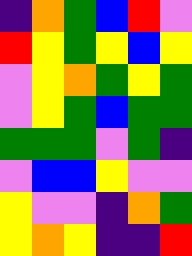[["indigo", "orange", "green", "blue", "red", "violet"], ["red", "yellow", "green", "yellow", "blue", "yellow"], ["violet", "yellow", "orange", "green", "yellow", "green"], ["violet", "yellow", "green", "blue", "green", "green"], ["green", "green", "green", "violet", "green", "indigo"], ["violet", "blue", "blue", "yellow", "violet", "violet"], ["yellow", "violet", "violet", "indigo", "orange", "green"], ["yellow", "orange", "yellow", "indigo", "indigo", "red"]]